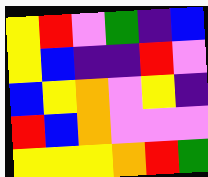[["yellow", "red", "violet", "green", "indigo", "blue"], ["yellow", "blue", "indigo", "indigo", "red", "violet"], ["blue", "yellow", "orange", "violet", "yellow", "indigo"], ["red", "blue", "orange", "violet", "violet", "violet"], ["yellow", "yellow", "yellow", "orange", "red", "green"]]